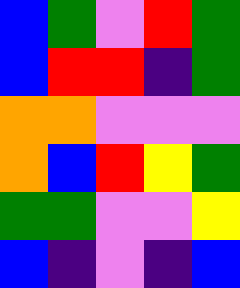[["blue", "green", "violet", "red", "green"], ["blue", "red", "red", "indigo", "green"], ["orange", "orange", "violet", "violet", "violet"], ["orange", "blue", "red", "yellow", "green"], ["green", "green", "violet", "violet", "yellow"], ["blue", "indigo", "violet", "indigo", "blue"]]